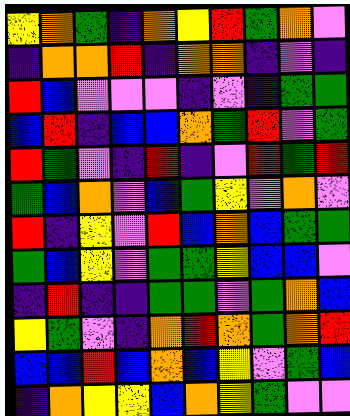[["yellow", "orange", "green", "indigo", "orange", "yellow", "red", "green", "orange", "violet"], ["indigo", "orange", "orange", "red", "indigo", "orange", "orange", "indigo", "violet", "indigo"], ["red", "blue", "violet", "violet", "violet", "indigo", "violet", "indigo", "green", "green"], ["blue", "red", "indigo", "blue", "blue", "orange", "green", "red", "violet", "green"], ["red", "green", "violet", "indigo", "red", "indigo", "violet", "red", "green", "red"], ["green", "blue", "orange", "violet", "blue", "green", "yellow", "violet", "orange", "violet"], ["red", "indigo", "yellow", "violet", "red", "blue", "orange", "blue", "green", "green"], ["green", "blue", "yellow", "violet", "green", "green", "yellow", "blue", "blue", "violet"], ["indigo", "red", "indigo", "indigo", "green", "green", "violet", "green", "orange", "blue"], ["yellow", "green", "violet", "indigo", "orange", "red", "orange", "green", "orange", "red"], ["blue", "blue", "red", "blue", "orange", "blue", "yellow", "violet", "green", "blue"], ["indigo", "orange", "yellow", "yellow", "blue", "orange", "yellow", "green", "violet", "violet"]]